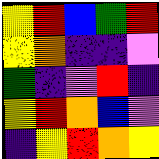[["yellow", "red", "blue", "green", "red"], ["yellow", "orange", "indigo", "indigo", "violet"], ["green", "indigo", "violet", "red", "indigo"], ["yellow", "red", "orange", "blue", "violet"], ["indigo", "yellow", "red", "orange", "yellow"]]